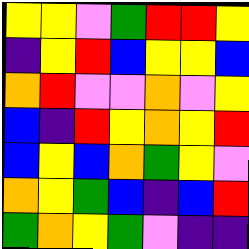[["yellow", "yellow", "violet", "green", "red", "red", "yellow"], ["indigo", "yellow", "red", "blue", "yellow", "yellow", "blue"], ["orange", "red", "violet", "violet", "orange", "violet", "yellow"], ["blue", "indigo", "red", "yellow", "orange", "yellow", "red"], ["blue", "yellow", "blue", "orange", "green", "yellow", "violet"], ["orange", "yellow", "green", "blue", "indigo", "blue", "red"], ["green", "orange", "yellow", "green", "violet", "indigo", "indigo"]]